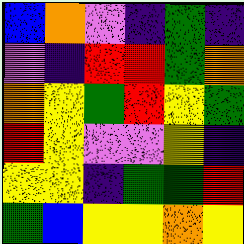[["blue", "orange", "violet", "indigo", "green", "indigo"], ["violet", "indigo", "red", "red", "green", "orange"], ["orange", "yellow", "green", "red", "yellow", "green"], ["red", "yellow", "violet", "violet", "yellow", "indigo"], ["yellow", "yellow", "indigo", "green", "green", "red"], ["green", "blue", "yellow", "yellow", "orange", "yellow"]]